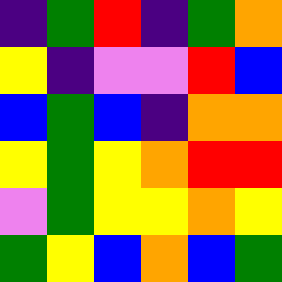[["indigo", "green", "red", "indigo", "green", "orange"], ["yellow", "indigo", "violet", "violet", "red", "blue"], ["blue", "green", "blue", "indigo", "orange", "orange"], ["yellow", "green", "yellow", "orange", "red", "red"], ["violet", "green", "yellow", "yellow", "orange", "yellow"], ["green", "yellow", "blue", "orange", "blue", "green"]]